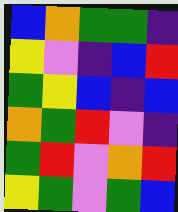[["blue", "orange", "green", "green", "indigo"], ["yellow", "violet", "indigo", "blue", "red"], ["green", "yellow", "blue", "indigo", "blue"], ["orange", "green", "red", "violet", "indigo"], ["green", "red", "violet", "orange", "red"], ["yellow", "green", "violet", "green", "blue"]]